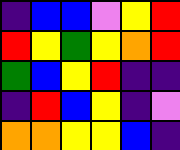[["indigo", "blue", "blue", "violet", "yellow", "red"], ["red", "yellow", "green", "yellow", "orange", "red"], ["green", "blue", "yellow", "red", "indigo", "indigo"], ["indigo", "red", "blue", "yellow", "indigo", "violet"], ["orange", "orange", "yellow", "yellow", "blue", "indigo"]]